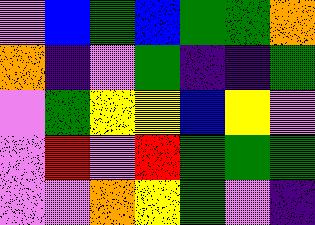[["violet", "blue", "green", "blue", "green", "green", "orange"], ["orange", "indigo", "violet", "green", "indigo", "indigo", "green"], ["violet", "green", "yellow", "yellow", "blue", "yellow", "violet"], ["violet", "red", "violet", "red", "green", "green", "green"], ["violet", "violet", "orange", "yellow", "green", "violet", "indigo"]]